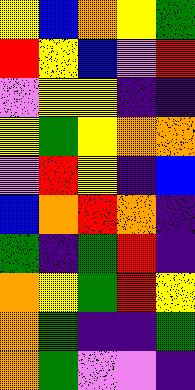[["yellow", "blue", "orange", "yellow", "green"], ["red", "yellow", "blue", "violet", "red"], ["violet", "yellow", "yellow", "indigo", "indigo"], ["yellow", "green", "yellow", "orange", "orange"], ["violet", "red", "yellow", "indigo", "blue"], ["blue", "orange", "red", "orange", "indigo"], ["green", "indigo", "green", "red", "indigo"], ["orange", "yellow", "green", "red", "yellow"], ["orange", "green", "indigo", "indigo", "green"], ["orange", "green", "violet", "violet", "indigo"]]